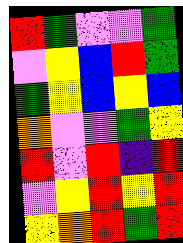[["red", "green", "violet", "violet", "green"], ["violet", "yellow", "blue", "red", "green"], ["green", "yellow", "blue", "yellow", "blue"], ["orange", "violet", "violet", "green", "yellow"], ["red", "violet", "red", "indigo", "red"], ["violet", "yellow", "red", "yellow", "red"], ["yellow", "orange", "red", "green", "red"]]